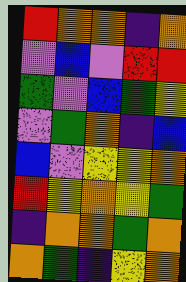[["red", "orange", "orange", "indigo", "orange"], ["violet", "blue", "violet", "red", "red"], ["green", "violet", "blue", "green", "yellow"], ["violet", "green", "orange", "indigo", "blue"], ["blue", "violet", "yellow", "yellow", "orange"], ["red", "yellow", "orange", "yellow", "green"], ["indigo", "orange", "orange", "green", "orange"], ["orange", "green", "indigo", "yellow", "orange"]]